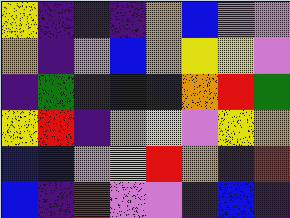[["yellow", "indigo", "indigo", "indigo", "orange", "blue", "violet", "violet"], ["orange", "indigo", "violet", "blue", "orange", "yellow", "yellow", "violet"], ["indigo", "green", "indigo", "blue", "blue", "orange", "red", "green"], ["yellow", "red", "indigo", "orange", "yellow", "violet", "yellow", "orange"], ["blue", "blue", "violet", "yellow", "red", "orange", "indigo", "red"], ["blue", "indigo", "red", "violet", "violet", "indigo", "blue", "indigo"]]